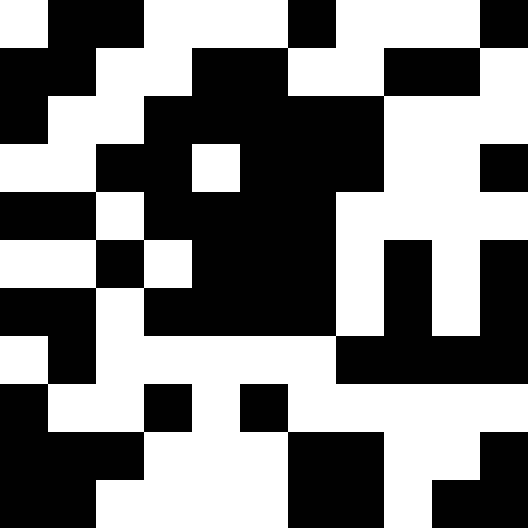[["white", "black", "black", "white", "white", "white", "black", "white", "white", "white", "black"], ["black", "black", "white", "white", "black", "black", "white", "white", "black", "black", "white"], ["black", "white", "white", "black", "black", "black", "black", "black", "white", "white", "white"], ["white", "white", "black", "black", "white", "black", "black", "black", "white", "white", "black"], ["black", "black", "white", "black", "black", "black", "black", "white", "white", "white", "white"], ["white", "white", "black", "white", "black", "black", "black", "white", "black", "white", "black"], ["black", "black", "white", "black", "black", "black", "black", "white", "black", "white", "black"], ["white", "black", "white", "white", "white", "white", "white", "black", "black", "black", "black"], ["black", "white", "white", "black", "white", "black", "white", "white", "white", "white", "white"], ["black", "black", "black", "white", "white", "white", "black", "black", "white", "white", "black"], ["black", "black", "white", "white", "white", "white", "black", "black", "white", "black", "black"]]